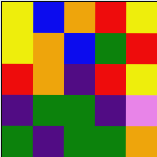[["yellow", "blue", "orange", "red", "yellow"], ["yellow", "orange", "blue", "green", "red"], ["red", "orange", "indigo", "red", "yellow"], ["indigo", "green", "green", "indigo", "violet"], ["green", "indigo", "green", "green", "orange"]]